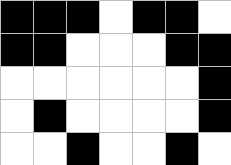[["black", "black", "black", "white", "black", "black", "white"], ["black", "black", "white", "white", "white", "black", "black"], ["white", "white", "white", "white", "white", "white", "black"], ["white", "black", "white", "white", "white", "white", "black"], ["white", "white", "black", "white", "white", "black", "white"]]